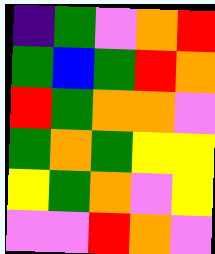[["indigo", "green", "violet", "orange", "red"], ["green", "blue", "green", "red", "orange"], ["red", "green", "orange", "orange", "violet"], ["green", "orange", "green", "yellow", "yellow"], ["yellow", "green", "orange", "violet", "yellow"], ["violet", "violet", "red", "orange", "violet"]]